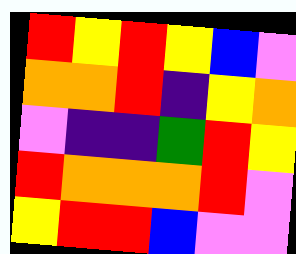[["red", "yellow", "red", "yellow", "blue", "violet"], ["orange", "orange", "red", "indigo", "yellow", "orange"], ["violet", "indigo", "indigo", "green", "red", "yellow"], ["red", "orange", "orange", "orange", "red", "violet"], ["yellow", "red", "red", "blue", "violet", "violet"]]